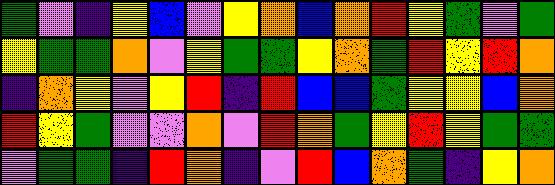[["green", "violet", "indigo", "yellow", "blue", "violet", "yellow", "orange", "blue", "orange", "red", "yellow", "green", "violet", "green"], ["yellow", "green", "green", "orange", "violet", "yellow", "green", "green", "yellow", "orange", "green", "red", "yellow", "red", "orange"], ["indigo", "orange", "yellow", "violet", "yellow", "red", "indigo", "red", "blue", "blue", "green", "yellow", "yellow", "blue", "orange"], ["red", "yellow", "green", "violet", "violet", "orange", "violet", "red", "orange", "green", "yellow", "red", "yellow", "green", "green"], ["violet", "green", "green", "indigo", "red", "orange", "indigo", "violet", "red", "blue", "orange", "green", "indigo", "yellow", "orange"]]